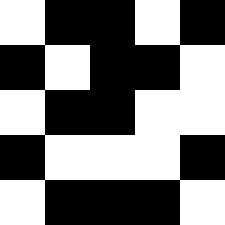[["white", "black", "black", "white", "black"], ["black", "white", "black", "black", "white"], ["white", "black", "black", "white", "white"], ["black", "white", "white", "white", "black"], ["white", "black", "black", "black", "white"]]